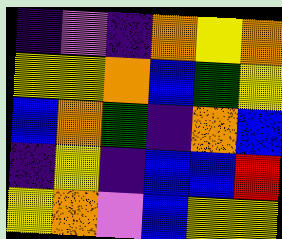[["indigo", "violet", "indigo", "orange", "yellow", "orange"], ["yellow", "yellow", "orange", "blue", "green", "yellow"], ["blue", "orange", "green", "indigo", "orange", "blue"], ["indigo", "yellow", "indigo", "blue", "blue", "red"], ["yellow", "orange", "violet", "blue", "yellow", "yellow"]]